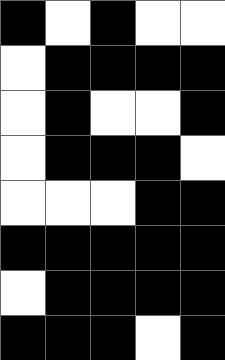[["black", "white", "black", "white", "white"], ["white", "black", "black", "black", "black"], ["white", "black", "white", "white", "black"], ["white", "black", "black", "black", "white"], ["white", "white", "white", "black", "black"], ["black", "black", "black", "black", "black"], ["white", "black", "black", "black", "black"], ["black", "black", "black", "white", "black"]]